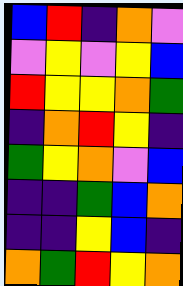[["blue", "red", "indigo", "orange", "violet"], ["violet", "yellow", "violet", "yellow", "blue"], ["red", "yellow", "yellow", "orange", "green"], ["indigo", "orange", "red", "yellow", "indigo"], ["green", "yellow", "orange", "violet", "blue"], ["indigo", "indigo", "green", "blue", "orange"], ["indigo", "indigo", "yellow", "blue", "indigo"], ["orange", "green", "red", "yellow", "orange"]]